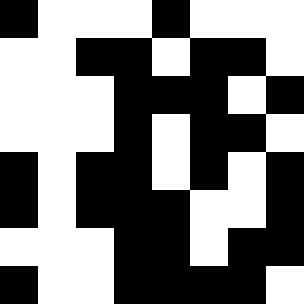[["black", "white", "white", "white", "black", "white", "white", "white"], ["white", "white", "black", "black", "white", "black", "black", "white"], ["white", "white", "white", "black", "black", "black", "white", "black"], ["white", "white", "white", "black", "white", "black", "black", "white"], ["black", "white", "black", "black", "white", "black", "white", "black"], ["black", "white", "black", "black", "black", "white", "white", "black"], ["white", "white", "white", "black", "black", "white", "black", "black"], ["black", "white", "white", "black", "black", "black", "black", "white"]]